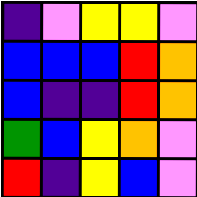[["indigo", "violet", "yellow", "yellow", "violet"], ["blue", "blue", "blue", "red", "orange"], ["blue", "indigo", "indigo", "red", "orange"], ["green", "blue", "yellow", "orange", "violet"], ["red", "indigo", "yellow", "blue", "violet"]]